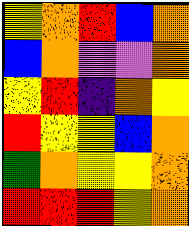[["yellow", "orange", "red", "blue", "orange"], ["blue", "orange", "violet", "violet", "orange"], ["yellow", "red", "indigo", "orange", "yellow"], ["red", "yellow", "yellow", "blue", "orange"], ["green", "orange", "yellow", "yellow", "orange"], ["red", "red", "red", "yellow", "orange"]]